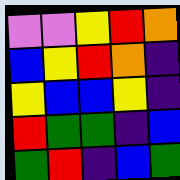[["violet", "violet", "yellow", "red", "orange"], ["blue", "yellow", "red", "orange", "indigo"], ["yellow", "blue", "blue", "yellow", "indigo"], ["red", "green", "green", "indigo", "blue"], ["green", "red", "indigo", "blue", "green"]]